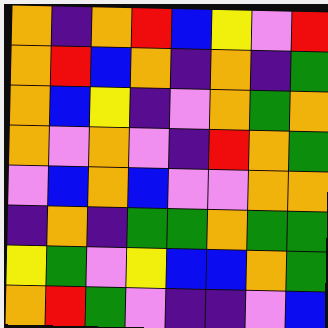[["orange", "indigo", "orange", "red", "blue", "yellow", "violet", "red"], ["orange", "red", "blue", "orange", "indigo", "orange", "indigo", "green"], ["orange", "blue", "yellow", "indigo", "violet", "orange", "green", "orange"], ["orange", "violet", "orange", "violet", "indigo", "red", "orange", "green"], ["violet", "blue", "orange", "blue", "violet", "violet", "orange", "orange"], ["indigo", "orange", "indigo", "green", "green", "orange", "green", "green"], ["yellow", "green", "violet", "yellow", "blue", "blue", "orange", "green"], ["orange", "red", "green", "violet", "indigo", "indigo", "violet", "blue"]]